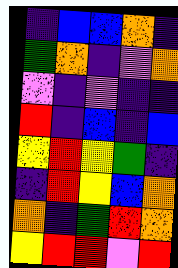[["indigo", "blue", "blue", "orange", "indigo"], ["green", "orange", "indigo", "violet", "orange"], ["violet", "indigo", "violet", "indigo", "indigo"], ["red", "indigo", "blue", "indigo", "blue"], ["yellow", "red", "yellow", "green", "indigo"], ["indigo", "red", "yellow", "blue", "orange"], ["orange", "indigo", "green", "red", "orange"], ["yellow", "red", "red", "violet", "red"]]